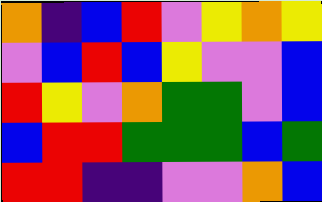[["orange", "indigo", "blue", "red", "violet", "yellow", "orange", "yellow"], ["violet", "blue", "red", "blue", "yellow", "violet", "violet", "blue"], ["red", "yellow", "violet", "orange", "green", "green", "violet", "blue"], ["blue", "red", "red", "green", "green", "green", "blue", "green"], ["red", "red", "indigo", "indigo", "violet", "violet", "orange", "blue"]]